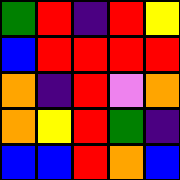[["green", "red", "indigo", "red", "yellow"], ["blue", "red", "red", "red", "red"], ["orange", "indigo", "red", "violet", "orange"], ["orange", "yellow", "red", "green", "indigo"], ["blue", "blue", "red", "orange", "blue"]]